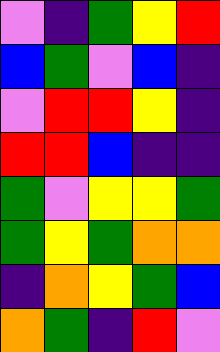[["violet", "indigo", "green", "yellow", "red"], ["blue", "green", "violet", "blue", "indigo"], ["violet", "red", "red", "yellow", "indigo"], ["red", "red", "blue", "indigo", "indigo"], ["green", "violet", "yellow", "yellow", "green"], ["green", "yellow", "green", "orange", "orange"], ["indigo", "orange", "yellow", "green", "blue"], ["orange", "green", "indigo", "red", "violet"]]